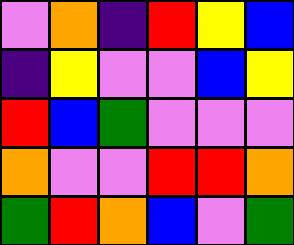[["violet", "orange", "indigo", "red", "yellow", "blue"], ["indigo", "yellow", "violet", "violet", "blue", "yellow"], ["red", "blue", "green", "violet", "violet", "violet"], ["orange", "violet", "violet", "red", "red", "orange"], ["green", "red", "orange", "blue", "violet", "green"]]